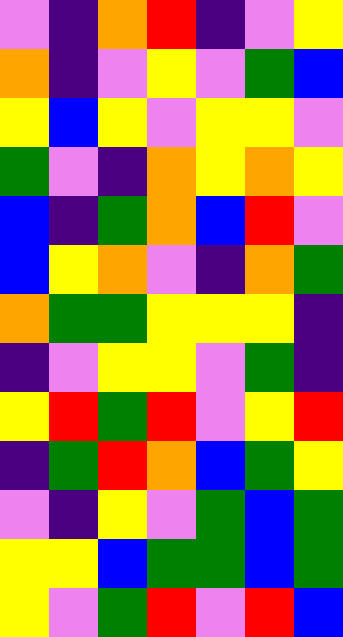[["violet", "indigo", "orange", "red", "indigo", "violet", "yellow"], ["orange", "indigo", "violet", "yellow", "violet", "green", "blue"], ["yellow", "blue", "yellow", "violet", "yellow", "yellow", "violet"], ["green", "violet", "indigo", "orange", "yellow", "orange", "yellow"], ["blue", "indigo", "green", "orange", "blue", "red", "violet"], ["blue", "yellow", "orange", "violet", "indigo", "orange", "green"], ["orange", "green", "green", "yellow", "yellow", "yellow", "indigo"], ["indigo", "violet", "yellow", "yellow", "violet", "green", "indigo"], ["yellow", "red", "green", "red", "violet", "yellow", "red"], ["indigo", "green", "red", "orange", "blue", "green", "yellow"], ["violet", "indigo", "yellow", "violet", "green", "blue", "green"], ["yellow", "yellow", "blue", "green", "green", "blue", "green"], ["yellow", "violet", "green", "red", "violet", "red", "blue"]]